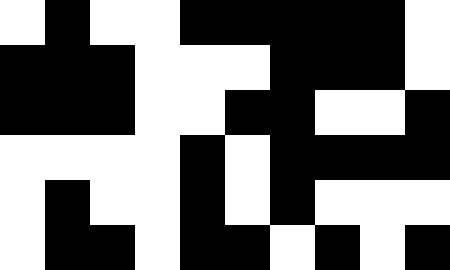[["white", "black", "white", "white", "black", "black", "black", "black", "black", "white"], ["black", "black", "black", "white", "white", "white", "black", "black", "black", "white"], ["black", "black", "black", "white", "white", "black", "black", "white", "white", "black"], ["white", "white", "white", "white", "black", "white", "black", "black", "black", "black"], ["white", "black", "white", "white", "black", "white", "black", "white", "white", "white"], ["white", "black", "black", "white", "black", "black", "white", "black", "white", "black"]]